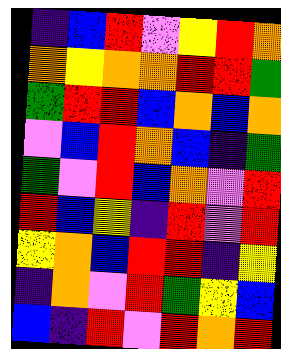[["indigo", "blue", "red", "violet", "yellow", "red", "orange"], ["orange", "yellow", "orange", "orange", "red", "red", "green"], ["green", "red", "red", "blue", "orange", "blue", "orange"], ["violet", "blue", "red", "orange", "blue", "indigo", "green"], ["green", "violet", "red", "blue", "orange", "violet", "red"], ["red", "blue", "yellow", "indigo", "red", "violet", "red"], ["yellow", "orange", "blue", "red", "red", "indigo", "yellow"], ["indigo", "orange", "violet", "red", "green", "yellow", "blue"], ["blue", "indigo", "red", "violet", "red", "orange", "red"]]